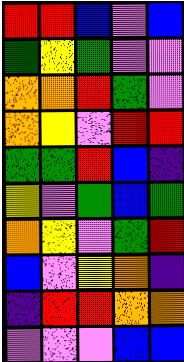[["red", "red", "blue", "violet", "blue"], ["green", "yellow", "green", "violet", "violet"], ["orange", "orange", "red", "green", "violet"], ["orange", "yellow", "violet", "red", "red"], ["green", "green", "red", "blue", "indigo"], ["yellow", "violet", "green", "blue", "green"], ["orange", "yellow", "violet", "green", "red"], ["blue", "violet", "yellow", "orange", "indigo"], ["indigo", "red", "red", "orange", "orange"], ["violet", "violet", "violet", "blue", "blue"]]